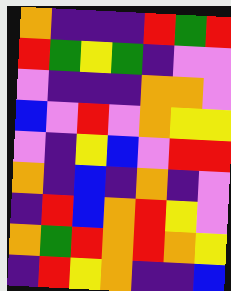[["orange", "indigo", "indigo", "indigo", "red", "green", "red"], ["red", "green", "yellow", "green", "indigo", "violet", "violet"], ["violet", "indigo", "indigo", "indigo", "orange", "orange", "violet"], ["blue", "violet", "red", "violet", "orange", "yellow", "yellow"], ["violet", "indigo", "yellow", "blue", "violet", "red", "red"], ["orange", "indigo", "blue", "indigo", "orange", "indigo", "violet"], ["indigo", "red", "blue", "orange", "red", "yellow", "violet"], ["orange", "green", "red", "orange", "red", "orange", "yellow"], ["indigo", "red", "yellow", "orange", "indigo", "indigo", "blue"]]